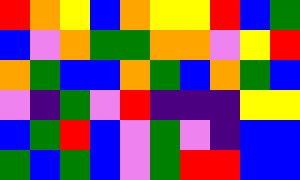[["red", "orange", "yellow", "blue", "orange", "yellow", "yellow", "red", "blue", "green"], ["blue", "violet", "orange", "green", "green", "orange", "orange", "violet", "yellow", "red"], ["orange", "green", "blue", "blue", "orange", "green", "blue", "orange", "green", "blue"], ["violet", "indigo", "green", "violet", "red", "indigo", "indigo", "indigo", "yellow", "yellow"], ["blue", "green", "red", "blue", "violet", "green", "violet", "indigo", "blue", "blue"], ["green", "blue", "green", "blue", "violet", "green", "red", "red", "blue", "blue"]]